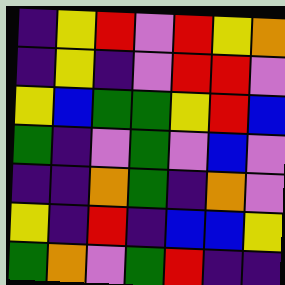[["indigo", "yellow", "red", "violet", "red", "yellow", "orange"], ["indigo", "yellow", "indigo", "violet", "red", "red", "violet"], ["yellow", "blue", "green", "green", "yellow", "red", "blue"], ["green", "indigo", "violet", "green", "violet", "blue", "violet"], ["indigo", "indigo", "orange", "green", "indigo", "orange", "violet"], ["yellow", "indigo", "red", "indigo", "blue", "blue", "yellow"], ["green", "orange", "violet", "green", "red", "indigo", "indigo"]]